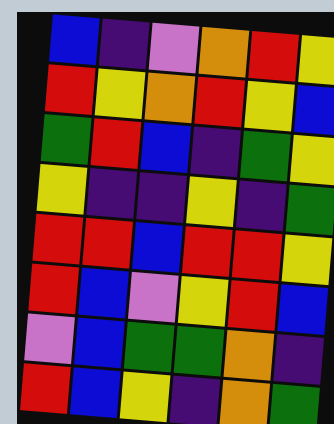[["blue", "indigo", "violet", "orange", "red", "yellow"], ["red", "yellow", "orange", "red", "yellow", "blue"], ["green", "red", "blue", "indigo", "green", "yellow"], ["yellow", "indigo", "indigo", "yellow", "indigo", "green"], ["red", "red", "blue", "red", "red", "yellow"], ["red", "blue", "violet", "yellow", "red", "blue"], ["violet", "blue", "green", "green", "orange", "indigo"], ["red", "blue", "yellow", "indigo", "orange", "green"]]